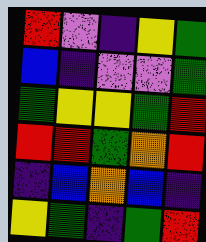[["red", "violet", "indigo", "yellow", "green"], ["blue", "indigo", "violet", "violet", "green"], ["green", "yellow", "yellow", "green", "red"], ["red", "red", "green", "orange", "red"], ["indigo", "blue", "orange", "blue", "indigo"], ["yellow", "green", "indigo", "green", "red"]]